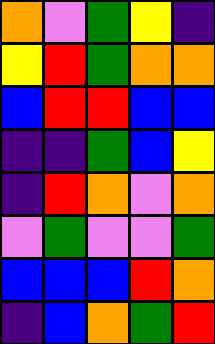[["orange", "violet", "green", "yellow", "indigo"], ["yellow", "red", "green", "orange", "orange"], ["blue", "red", "red", "blue", "blue"], ["indigo", "indigo", "green", "blue", "yellow"], ["indigo", "red", "orange", "violet", "orange"], ["violet", "green", "violet", "violet", "green"], ["blue", "blue", "blue", "red", "orange"], ["indigo", "blue", "orange", "green", "red"]]